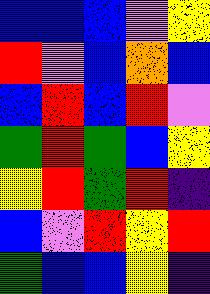[["blue", "blue", "blue", "violet", "yellow"], ["red", "violet", "blue", "orange", "blue"], ["blue", "red", "blue", "red", "violet"], ["green", "red", "green", "blue", "yellow"], ["yellow", "red", "green", "red", "indigo"], ["blue", "violet", "red", "yellow", "red"], ["green", "blue", "blue", "yellow", "indigo"]]